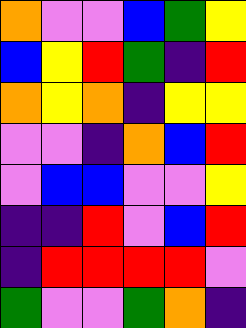[["orange", "violet", "violet", "blue", "green", "yellow"], ["blue", "yellow", "red", "green", "indigo", "red"], ["orange", "yellow", "orange", "indigo", "yellow", "yellow"], ["violet", "violet", "indigo", "orange", "blue", "red"], ["violet", "blue", "blue", "violet", "violet", "yellow"], ["indigo", "indigo", "red", "violet", "blue", "red"], ["indigo", "red", "red", "red", "red", "violet"], ["green", "violet", "violet", "green", "orange", "indigo"]]